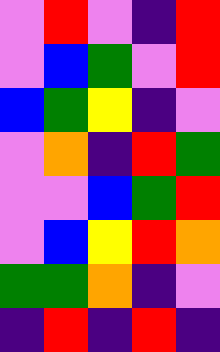[["violet", "red", "violet", "indigo", "red"], ["violet", "blue", "green", "violet", "red"], ["blue", "green", "yellow", "indigo", "violet"], ["violet", "orange", "indigo", "red", "green"], ["violet", "violet", "blue", "green", "red"], ["violet", "blue", "yellow", "red", "orange"], ["green", "green", "orange", "indigo", "violet"], ["indigo", "red", "indigo", "red", "indigo"]]